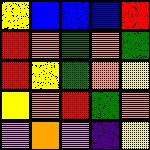[["yellow", "blue", "blue", "blue", "red"], ["red", "orange", "green", "orange", "green"], ["red", "yellow", "green", "orange", "yellow"], ["yellow", "orange", "red", "green", "orange"], ["violet", "orange", "violet", "indigo", "yellow"]]